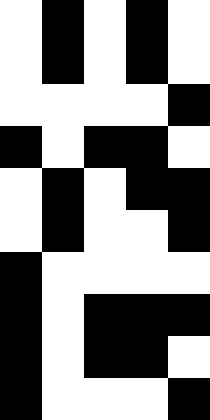[["white", "black", "white", "black", "white"], ["white", "black", "white", "black", "white"], ["white", "white", "white", "white", "black"], ["black", "white", "black", "black", "white"], ["white", "black", "white", "black", "black"], ["white", "black", "white", "white", "black"], ["black", "white", "white", "white", "white"], ["black", "white", "black", "black", "black"], ["black", "white", "black", "black", "white"], ["black", "white", "white", "white", "black"]]